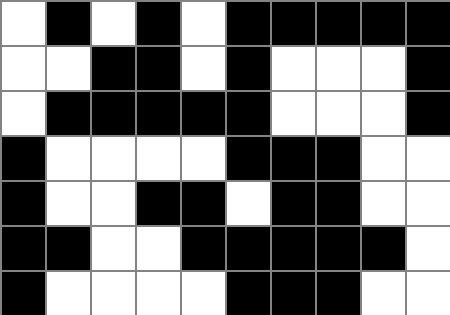[["white", "black", "white", "black", "white", "black", "black", "black", "black", "black"], ["white", "white", "black", "black", "white", "black", "white", "white", "white", "black"], ["white", "black", "black", "black", "black", "black", "white", "white", "white", "black"], ["black", "white", "white", "white", "white", "black", "black", "black", "white", "white"], ["black", "white", "white", "black", "black", "white", "black", "black", "white", "white"], ["black", "black", "white", "white", "black", "black", "black", "black", "black", "white"], ["black", "white", "white", "white", "white", "black", "black", "black", "white", "white"]]